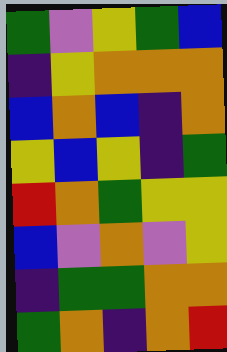[["green", "violet", "yellow", "green", "blue"], ["indigo", "yellow", "orange", "orange", "orange"], ["blue", "orange", "blue", "indigo", "orange"], ["yellow", "blue", "yellow", "indigo", "green"], ["red", "orange", "green", "yellow", "yellow"], ["blue", "violet", "orange", "violet", "yellow"], ["indigo", "green", "green", "orange", "orange"], ["green", "orange", "indigo", "orange", "red"]]